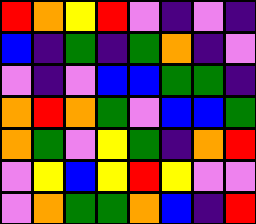[["red", "orange", "yellow", "red", "violet", "indigo", "violet", "indigo"], ["blue", "indigo", "green", "indigo", "green", "orange", "indigo", "violet"], ["violet", "indigo", "violet", "blue", "blue", "green", "green", "indigo"], ["orange", "red", "orange", "green", "violet", "blue", "blue", "green"], ["orange", "green", "violet", "yellow", "green", "indigo", "orange", "red"], ["violet", "yellow", "blue", "yellow", "red", "yellow", "violet", "violet"], ["violet", "orange", "green", "green", "orange", "blue", "indigo", "red"]]